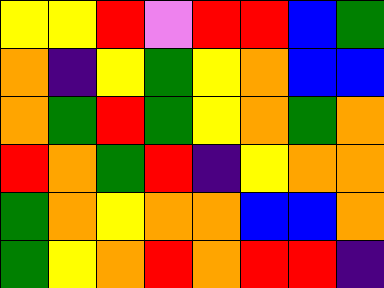[["yellow", "yellow", "red", "violet", "red", "red", "blue", "green"], ["orange", "indigo", "yellow", "green", "yellow", "orange", "blue", "blue"], ["orange", "green", "red", "green", "yellow", "orange", "green", "orange"], ["red", "orange", "green", "red", "indigo", "yellow", "orange", "orange"], ["green", "orange", "yellow", "orange", "orange", "blue", "blue", "orange"], ["green", "yellow", "orange", "red", "orange", "red", "red", "indigo"]]